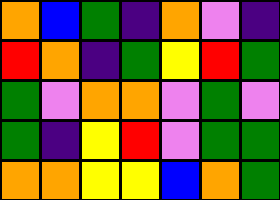[["orange", "blue", "green", "indigo", "orange", "violet", "indigo"], ["red", "orange", "indigo", "green", "yellow", "red", "green"], ["green", "violet", "orange", "orange", "violet", "green", "violet"], ["green", "indigo", "yellow", "red", "violet", "green", "green"], ["orange", "orange", "yellow", "yellow", "blue", "orange", "green"]]